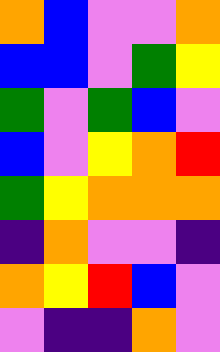[["orange", "blue", "violet", "violet", "orange"], ["blue", "blue", "violet", "green", "yellow"], ["green", "violet", "green", "blue", "violet"], ["blue", "violet", "yellow", "orange", "red"], ["green", "yellow", "orange", "orange", "orange"], ["indigo", "orange", "violet", "violet", "indigo"], ["orange", "yellow", "red", "blue", "violet"], ["violet", "indigo", "indigo", "orange", "violet"]]